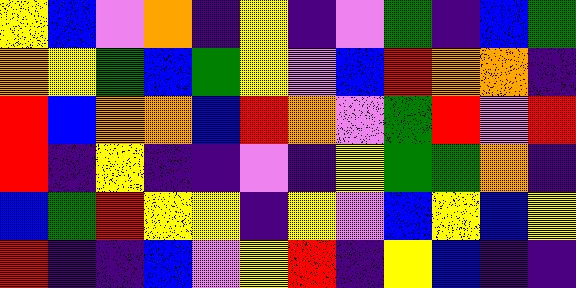[["yellow", "blue", "violet", "orange", "indigo", "yellow", "indigo", "violet", "green", "indigo", "blue", "green"], ["orange", "yellow", "green", "blue", "green", "yellow", "violet", "blue", "red", "orange", "orange", "indigo"], ["red", "blue", "orange", "orange", "blue", "red", "orange", "violet", "green", "red", "violet", "red"], ["red", "indigo", "yellow", "indigo", "indigo", "violet", "indigo", "yellow", "green", "green", "orange", "indigo"], ["blue", "green", "red", "yellow", "yellow", "indigo", "yellow", "violet", "blue", "yellow", "blue", "yellow"], ["red", "indigo", "indigo", "blue", "violet", "yellow", "red", "indigo", "yellow", "blue", "indigo", "indigo"]]